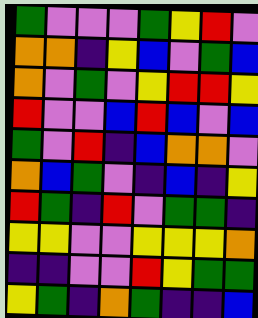[["green", "violet", "violet", "violet", "green", "yellow", "red", "violet"], ["orange", "orange", "indigo", "yellow", "blue", "violet", "green", "blue"], ["orange", "violet", "green", "violet", "yellow", "red", "red", "yellow"], ["red", "violet", "violet", "blue", "red", "blue", "violet", "blue"], ["green", "violet", "red", "indigo", "blue", "orange", "orange", "violet"], ["orange", "blue", "green", "violet", "indigo", "blue", "indigo", "yellow"], ["red", "green", "indigo", "red", "violet", "green", "green", "indigo"], ["yellow", "yellow", "violet", "violet", "yellow", "yellow", "yellow", "orange"], ["indigo", "indigo", "violet", "violet", "red", "yellow", "green", "green"], ["yellow", "green", "indigo", "orange", "green", "indigo", "indigo", "blue"]]